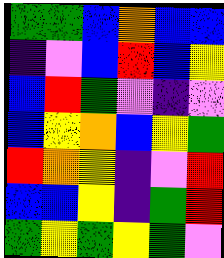[["green", "green", "blue", "orange", "blue", "blue"], ["indigo", "violet", "blue", "red", "blue", "yellow"], ["blue", "red", "green", "violet", "indigo", "violet"], ["blue", "yellow", "orange", "blue", "yellow", "green"], ["red", "orange", "yellow", "indigo", "violet", "red"], ["blue", "blue", "yellow", "indigo", "green", "red"], ["green", "yellow", "green", "yellow", "green", "violet"]]